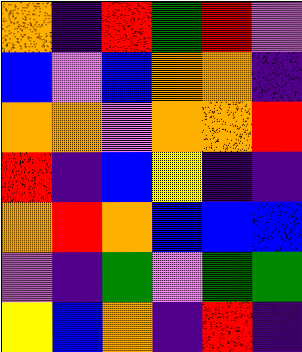[["orange", "indigo", "red", "green", "red", "violet"], ["blue", "violet", "blue", "orange", "orange", "indigo"], ["orange", "orange", "violet", "orange", "orange", "red"], ["red", "indigo", "blue", "yellow", "indigo", "indigo"], ["orange", "red", "orange", "blue", "blue", "blue"], ["violet", "indigo", "green", "violet", "green", "green"], ["yellow", "blue", "orange", "indigo", "red", "indigo"]]